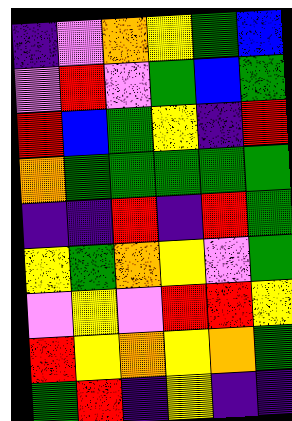[["indigo", "violet", "orange", "yellow", "green", "blue"], ["violet", "red", "violet", "green", "blue", "green"], ["red", "blue", "green", "yellow", "indigo", "red"], ["orange", "green", "green", "green", "green", "green"], ["indigo", "indigo", "red", "indigo", "red", "green"], ["yellow", "green", "orange", "yellow", "violet", "green"], ["violet", "yellow", "violet", "red", "red", "yellow"], ["red", "yellow", "orange", "yellow", "orange", "green"], ["green", "red", "indigo", "yellow", "indigo", "indigo"]]